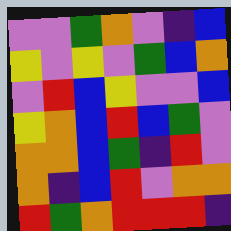[["violet", "violet", "green", "orange", "violet", "indigo", "blue"], ["yellow", "violet", "yellow", "violet", "green", "blue", "orange"], ["violet", "red", "blue", "yellow", "violet", "violet", "blue"], ["yellow", "orange", "blue", "red", "blue", "green", "violet"], ["orange", "orange", "blue", "green", "indigo", "red", "violet"], ["orange", "indigo", "blue", "red", "violet", "orange", "orange"], ["red", "green", "orange", "red", "red", "red", "indigo"]]